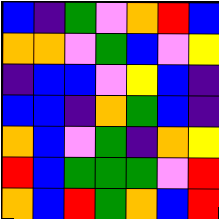[["blue", "indigo", "green", "violet", "orange", "red", "blue"], ["orange", "orange", "violet", "green", "blue", "violet", "yellow"], ["indigo", "blue", "blue", "violet", "yellow", "blue", "indigo"], ["blue", "blue", "indigo", "orange", "green", "blue", "indigo"], ["orange", "blue", "violet", "green", "indigo", "orange", "yellow"], ["red", "blue", "green", "green", "green", "violet", "red"], ["orange", "blue", "red", "green", "orange", "blue", "red"]]